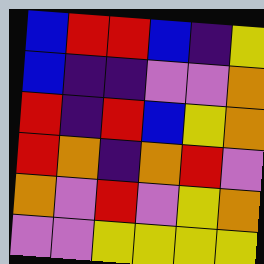[["blue", "red", "red", "blue", "indigo", "yellow"], ["blue", "indigo", "indigo", "violet", "violet", "orange"], ["red", "indigo", "red", "blue", "yellow", "orange"], ["red", "orange", "indigo", "orange", "red", "violet"], ["orange", "violet", "red", "violet", "yellow", "orange"], ["violet", "violet", "yellow", "yellow", "yellow", "yellow"]]